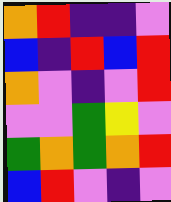[["orange", "red", "indigo", "indigo", "violet"], ["blue", "indigo", "red", "blue", "red"], ["orange", "violet", "indigo", "violet", "red"], ["violet", "violet", "green", "yellow", "violet"], ["green", "orange", "green", "orange", "red"], ["blue", "red", "violet", "indigo", "violet"]]